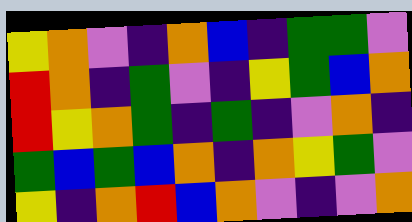[["yellow", "orange", "violet", "indigo", "orange", "blue", "indigo", "green", "green", "violet"], ["red", "orange", "indigo", "green", "violet", "indigo", "yellow", "green", "blue", "orange"], ["red", "yellow", "orange", "green", "indigo", "green", "indigo", "violet", "orange", "indigo"], ["green", "blue", "green", "blue", "orange", "indigo", "orange", "yellow", "green", "violet"], ["yellow", "indigo", "orange", "red", "blue", "orange", "violet", "indigo", "violet", "orange"]]